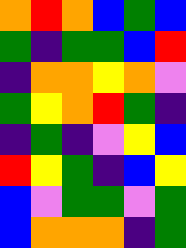[["orange", "red", "orange", "blue", "green", "blue"], ["green", "indigo", "green", "green", "blue", "red"], ["indigo", "orange", "orange", "yellow", "orange", "violet"], ["green", "yellow", "orange", "red", "green", "indigo"], ["indigo", "green", "indigo", "violet", "yellow", "blue"], ["red", "yellow", "green", "indigo", "blue", "yellow"], ["blue", "violet", "green", "green", "violet", "green"], ["blue", "orange", "orange", "orange", "indigo", "green"]]